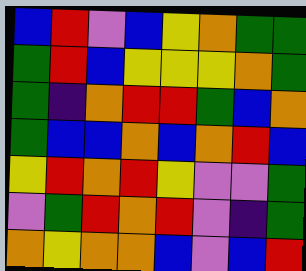[["blue", "red", "violet", "blue", "yellow", "orange", "green", "green"], ["green", "red", "blue", "yellow", "yellow", "yellow", "orange", "green"], ["green", "indigo", "orange", "red", "red", "green", "blue", "orange"], ["green", "blue", "blue", "orange", "blue", "orange", "red", "blue"], ["yellow", "red", "orange", "red", "yellow", "violet", "violet", "green"], ["violet", "green", "red", "orange", "red", "violet", "indigo", "green"], ["orange", "yellow", "orange", "orange", "blue", "violet", "blue", "red"]]